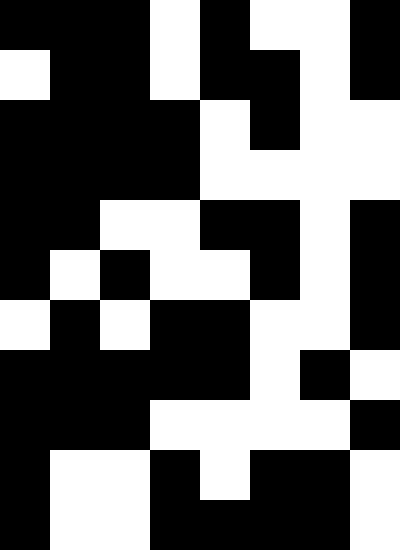[["black", "black", "black", "white", "black", "white", "white", "black"], ["white", "black", "black", "white", "black", "black", "white", "black"], ["black", "black", "black", "black", "white", "black", "white", "white"], ["black", "black", "black", "black", "white", "white", "white", "white"], ["black", "black", "white", "white", "black", "black", "white", "black"], ["black", "white", "black", "white", "white", "black", "white", "black"], ["white", "black", "white", "black", "black", "white", "white", "black"], ["black", "black", "black", "black", "black", "white", "black", "white"], ["black", "black", "black", "white", "white", "white", "white", "black"], ["black", "white", "white", "black", "white", "black", "black", "white"], ["black", "white", "white", "black", "black", "black", "black", "white"]]